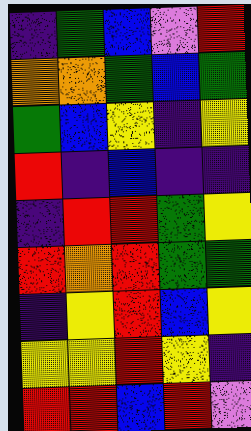[["indigo", "green", "blue", "violet", "red"], ["orange", "orange", "green", "blue", "green"], ["green", "blue", "yellow", "indigo", "yellow"], ["red", "indigo", "blue", "indigo", "indigo"], ["indigo", "red", "red", "green", "yellow"], ["red", "orange", "red", "green", "green"], ["indigo", "yellow", "red", "blue", "yellow"], ["yellow", "yellow", "red", "yellow", "indigo"], ["red", "red", "blue", "red", "violet"]]